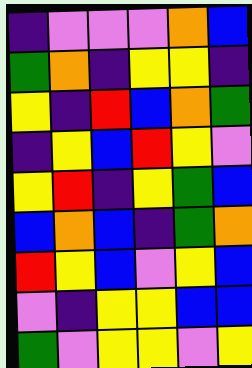[["indigo", "violet", "violet", "violet", "orange", "blue"], ["green", "orange", "indigo", "yellow", "yellow", "indigo"], ["yellow", "indigo", "red", "blue", "orange", "green"], ["indigo", "yellow", "blue", "red", "yellow", "violet"], ["yellow", "red", "indigo", "yellow", "green", "blue"], ["blue", "orange", "blue", "indigo", "green", "orange"], ["red", "yellow", "blue", "violet", "yellow", "blue"], ["violet", "indigo", "yellow", "yellow", "blue", "blue"], ["green", "violet", "yellow", "yellow", "violet", "yellow"]]